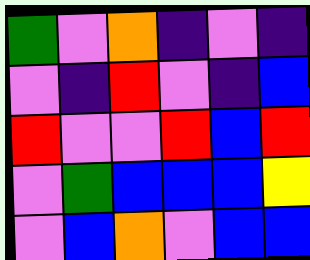[["green", "violet", "orange", "indigo", "violet", "indigo"], ["violet", "indigo", "red", "violet", "indigo", "blue"], ["red", "violet", "violet", "red", "blue", "red"], ["violet", "green", "blue", "blue", "blue", "yellow"], ["violet", "blue", "orange", "violet", "blue", "blue"]]